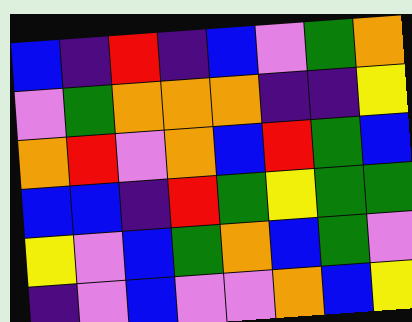[["blue", "indigo", "red", "indigo", "blue", "violet", "green", "orange"], ["violet", "green", "orange", "orange", "orange", "indigo", "indigo", "yellow"], ["orange", "red", "violet", "orange", "blue", "red", "green", "blue"], ["blue", "blue", "indigo", "red", "green", "yellow", "green", "green"], ["yellow", "violet", "blue", "green", "orange", "blue", "green", "violet"], ["indigo", "violet", "blue", "violet", "violet", "orange", "blue", "yellow"]]